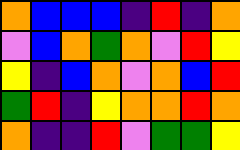[["orange", "blue", "blue", "blue", "indigo", "red", "indigo", "orange"], ["violet", "blue", "orange", "green", "orange", "violet", "red", "yellow"], ["yellow", "indigo", "blue", "orange", "violet", "orange", "blue", "red"], ["green", "red", "indigo", "yellow", "orange", "orange", "red", "orange"], ["orange", "indigo", "indigo", "red", "violet", "green", "green", "yellow"]]